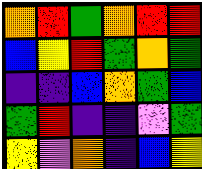[["orange", "red", "green", "orange", "red", "red"], ["blue", "yellow", "red", "green", "orange", "green"], ["indigo", "indigo", "blue", "orange", "green", "blue"], ["green", "red", "indigo", "indigo", "violet", "green"], ["yellow", "violet", "orange", "indigo", "blue", "yellow"]]